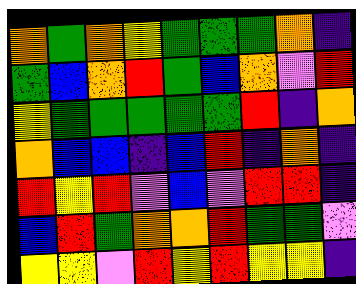[["orange", "green", "orange", "yellow", "green", "green", "green", "orange", "indigo"], ["green", "blue", "orange", "red", "green", "blue", "orange", "violet", "red"], ["yellow", "green", "green", "green", "green", "green", "red", "indigo", "orange"], ["orange", "blue", "blue", "indigo", "blue", "red", "indigo", "orange", "indigo"], ["red", "yellow", "red", "violet", "blue", "violet", "red", "red", "indigo"], ["blue", "red", "green", "orange", "orange", "red", "green", "green", "violet"], ["yellow", "yellow", "violet", "red", "yellow", "red", "yellow", "yellow", "indigo"]]